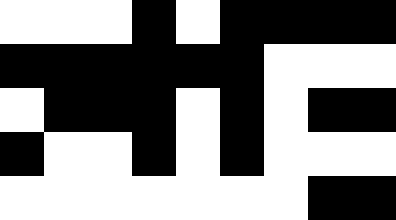[["white", "white", "white", "black", "white", "black", "black", "black", "black"], ["black", "black", "black", "black", "black", "black", "white", "white", "white"], ["white", "black", "black", "black", "white", "black", "white", "black", "black"], ["black", "white", "white", "black", "white", "black", "white", "white", "white"], ["white", "white", "white", "white", "white", "white", "white", "black", "black"]]